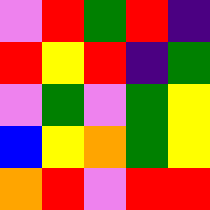[["violet", "red", "green", "red", "indigo"], ["red", "yellow", "red", "indigo", "green"], ["violet", "green", "violet", "green", "yellow"], ["blue", "yellow", "orange", "green", "yellow"], ["orange", "red", "violet", "red", "red"]]